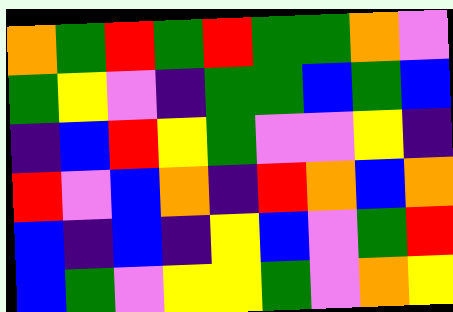[["orange", "green", "red", "green", "red", "green", "green", "orange", "violet"], ["green", "yellow", "violet", "indigo", "green", "green", "blue", "green", "blue"], ["indigo", "blue", "red", "yellow", "green", "violet", "violet", "yellow", "indigo"], ["red", "violet", "blue", "orange", "indigo", "red", "orange", "blue", "orange"], ["blue", "indigo", "blue", "indigo", "yellow", "blue", "violet", "green", "red"], ["blue", "green", "violet", "yellow", "yellow", "green", "violet", "orange", "yellow"]]